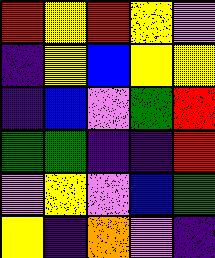[["red", "yellow", "red", "yellow", "violet"], ["indigo", "yellow", "blue", "yellow", "yellow"], ["indigo", "blue", "violet", "green", "red"], ["green", "green", "indigo", "indigo", "red"], ["violet", "yellow", "violet", "blue", "green"], ["yellow", "indigo", "orange", "violet", "indigo"]]